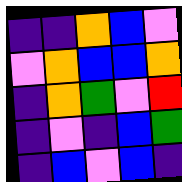[["indigo", "indigo", "orange", "blue", "violet"], ["violet", "orange", "blue", "blue", "orange"], ["indigo", "orange", "green", "violet", "red"], ["indigo", "violet", "indigo", "blue", "green"], ["indigo", "blue", "violet", "blue", "indigo"]]